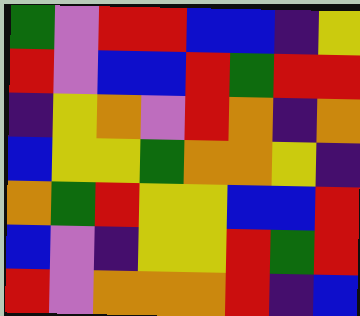[["green", "violet", "red", "red", "blue", "blue", "indigo", "yellow"], ["red", "violet", "blue", "blue", "red", "green", "red", "red"], ["indigo", "yellow", "orange", "violet", "red", "orange", "indigo", "orange"], ["blue", "yellow", "yellow", "green", "orange", "orange", "yellow", "indigo"], ["orange", "green", "red", "yellow", "yellow", "blue", "blue", "red"], ["blue", "violet", "indigo", "yellow", "yellow", "red", "green", "red"], ["red", "violet", "orange", "orange", "orange", "red", "indigo", "blue"]]